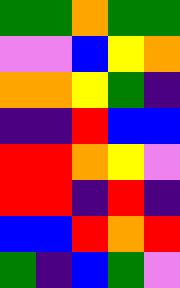[["green", "green", "orange", "green", "green"], ["violet", "violet", "blue", "yellow", "orange"], ["orange", "orange", "yellow", "green", "indigo"], ["indigo", "indigo", "red", "blue", "blue"], ["red", "red", "orange", "yellow", "violet"], ["red", "red", "indigo", "red", "indigo"], ["blue", "blue", "red", "orange", "red"], ["green", "indigo", "blue", "green", "violet"]]